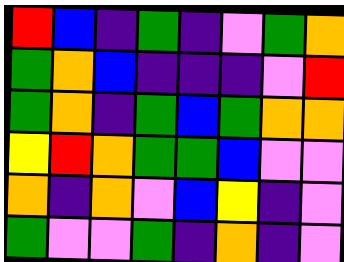[["red", "blue", "indigo", "green", "indigo", "violet", "green", "orange"], ["green", "orange", "blue", "indigo", "indigo", "indigo", "violet", "red"], ["green", "orange", "indigo", "green", "blue", "green", "orange", "orange"], ["yellow", "red", "orange", "green", "green", "blue", "violet", "violet"], ["orange", "indigo", "orange", "violet", "blue", "yellow", "indigo", "violet"], ["green", "violet", "violet", "green", "indigo", "orange", "indigo", "violet"]]